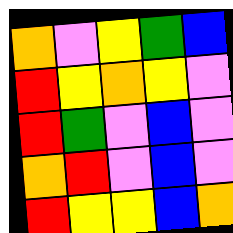[["orange", "violet", "yellow", "green", "blue"], ["red", "yellow", "orange", "yellow", "violet"], ["red", "green", "violet", "blue", "violet"], ["orange", "red", "violet", "blue", "violet"], ["red", "yellow", "yellow", "blue", "orange"]]